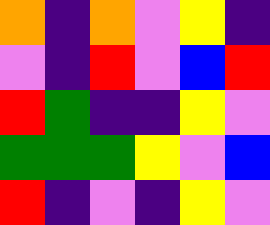[["orange", "indigo", "orange", "violet", "yellow", "indigo"], ["violet", "indigo", "red", "violet", "blue", "red"], ["red", "green", "indigo", "indigo", "yellow", "violet"], ["green", "green", "green", "yellow", "violet", "blue"], ["red", "indigo", "violet", "indigo", "yellow", "violet"]]